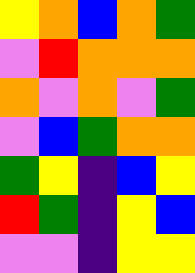[["yellow", "orange", "blue", "orange", "green"], ["violet", "red", "orange", "orange", "orange"], ["orange", "violet", "orange", "violet", "green"], ["violet", "blue", "green", "orange", "orange"], ["green", "yellow", "indigo", "blue", "yellow"], ["red", "green", "indigo", "yellow", "blue"], ["violet", "violet", "indigo", "yellow", "yellow"]]